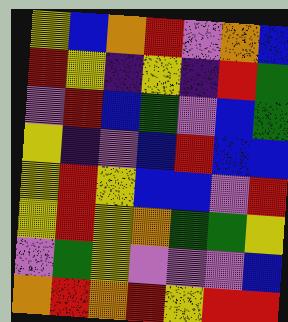[["yellow", "blue", "orange", "red", "violet", "orange", "blue"], ["red", "yellow", "indigo", "yellow", "indigo", "red", "green"], ["violet", "red", "blue", "green", "violet", "blue", "green"], ["yellow", "indigo", "violet", "blue", "red", "blue", "blue"], ["yellow", "red", "yellow", "blue", "blue", "violet", "red"], ["yellow", "red", "yellow", "orange", "green", "green", "yellow"], ["violet", "green", "yellow", "violet", "violet", "violet", "blue"], ["orange", "red", "orange", "red", "yellow", "red", "red"]]